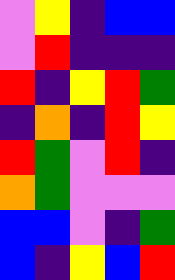[["violet", "yellow", "indigo", "blue", "blue"], ["violet", "red", "indigo", "indigo", "indigo"], ["red", "indigo", "yellow", "red", "green"], ["indigo", "orange", "indigo", "red", "yellow"], ["red", "green", "violet", "red", "indigo"], ["orange", "green", "violet", "violet", "violet"], ["blue", "blue", "violet", "indigo", "green"], ["blue", "indigo", "yellow", "blue", "red"]]